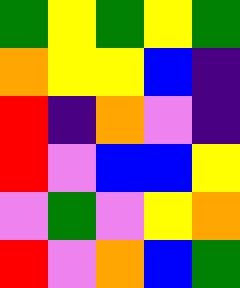[["green", "yellow", "green", "yellow", "green"], ["orange", "yellow", "yellow", "blue", "indigo"], ["red", "indigo", "orange", "violet", "indigo"], ["red", "violet", "blue", "blue", "yellow"], ["violet", "green", "violet", "yellow", "orange"], ["red", "violet", "orange", "blue", "green"]]